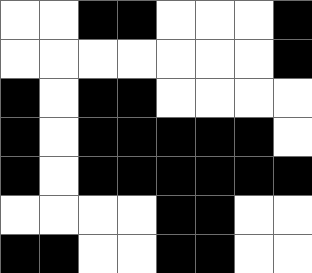[["white", "white", "black", "black", "white", "white", "white", "black"], ["white", "white", "white", "white", "white", "white", "white", "black"], ["black", "white", "black", "black", "white", "white", "white", "white"], ["black", "white", "black", "black", "black", "black", "black", "white"], ["black", "white", "black", "black", "black", "black", "black", "black"], ["white", "white", "white", "white", "black", "black", "white", "white"], ["black", "black", "white", "white", "black", "black", "white", "white"]]